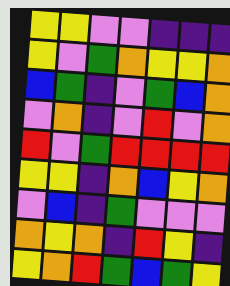[["yellow", "yellow", "violet", "violet", "indigo", "indigo", "indigo"], ["yellow", "violet", "green", "orange", "yellow", "yellow", "orange"], ["blue", "green", "indigo", "violet", "green", "blue", "orange"], ["violet", "orange", "indigo", "violet", "red", "violet", "orange"], ["red", "violet", "green", "red", "red", "red", "red"], ["yellow", "yellow", "indigo", "orange", "blue", "yellow", "orange"], ["violet", "blue", "indigo", "green", "violet", "violet", "violet"], ["orange", "yellow", "orange", "indigo", "red", "yellow", "indigo"], ["yellow", "orange", "red", "green", "blue", "green", "yellow"]]